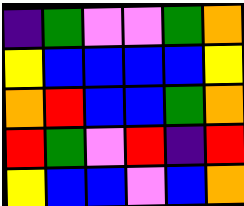[["indigo", "green", "violet", "violet", "green", "orange"], ["yellow", "blue", "blue", "blue", "blue", "yellow"], ["orange", "red", "blue", "blue", "green", "orange"], ["red", "green", "violet", "red", "indigo", "red"], ["yellow", "blue", "blue", "violet", "blue", "orange"]]